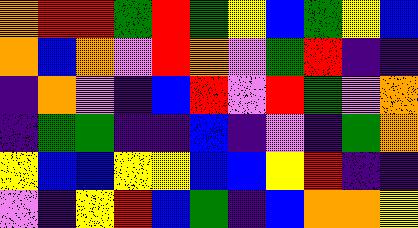[["orange", "red", "red", "green", "red", "green", "yellow", "blue", "green", "yellow", "blue"], ["orange", "blue", "orange", "violet", "red", "orange", "violet", "green", "red", "indigo", "indigo"], ["indigo", "orange", "violet", "indigo", "blue", "red", "violet", "red", "green", "violet", "orange"], ["indigo", "green", "green", "indigo", "indigo", "blue", "indigo", "violet", "indigo", "green", "orange"], ["yellow", "blue", "blue", "yellow", "yellow", "blue", "blue", "yellow", "red", "indigo", "indigo"], ["violet", "indigo", "yellow", "red", "blue", "green", "indigo", "blue", "orange", "orange", "yellow"]]